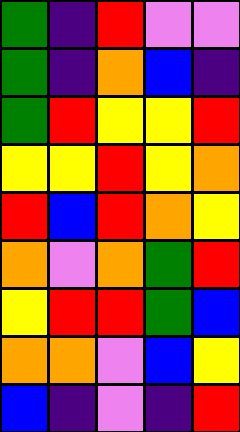[["green", "indigo", "red", "violet", "violet"], ["green", "indigo", "orange", "blue", "indigo"], ["green", "red", "yellow", "yellow", "red"], ["yellow", "yellow", "red", "yellow", "orange"], ["red", "blue", "red", "orange", "yellow"], ["orange", "violet", "orange", "green", "red"], ["yellow", "red", "red", "green", "blue"], ["orange", "orange", "violet", "blue", "yellow"], ["blue", "indigo", "violet", "indigo", "red"]]